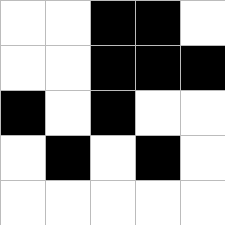[["white", "white", "black", "black", "white"], ["white", "white", "black", "black", "black"], ["black", "white", "black", "white", "white"], ["white", "black", "white", "black", "white"], ["white", "white", "white", "white", "white"]]